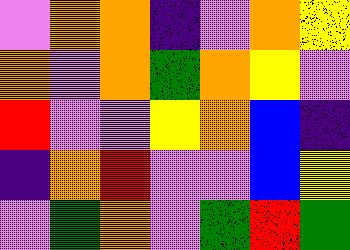[["violet", "orange", "orange", "indigo", "violet", "orange", "yellow"], ["orange", "violet", "orange", "green", "orange", "yellow", "violet"], ["red", "violet", "violet", "yellow", "orange", "blue", "indigo"], ["indigo", "orange", "red", "violet", "violet", "blue", "yellow"], ["violet", "green", "orange", "violet", "green", "red", "green"]]